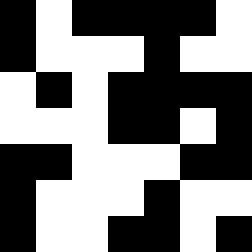[["black", "white", "black", "black", "black", "black", "white"], ["black", "white", "white", "white", "black", "white", "white"], ["white", "black", "white", "black", "black", "black", "black"], ["white", "white", "white", "black", "black", "white", "black"], ["black", "black", "white", "white", "white", "black", "black"], ["black", "white", "white", "white", "black", "white", "white"], ["black", "white", "white", "black", "black", "white", "black"]]